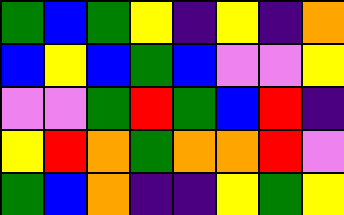[["green", "blue", "green", "yellow", "indigo", "yellow", "indigo", "orange"], ["blue", "yellow", "blue", "green", "blue", "violet", "violet", "yellow"], ["violet", "violet", "green", "red", "green", "blue", "red", "indigo"], ["yellow", "red", "orange", "green", "orange", "orange", "red", "violet"], ["green", "blue", "orange", "indigo", "indigo", "yellow", "green", "yellow"]]